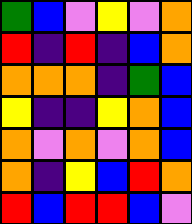[["green", "blue", "violet", "yellow", "violet", "orange"], ["red", "indigo", "red", "indigo", "blue", "orange"], ["orange", "orange", "orange", "indigo", "green", "blue"], ["yellow", "indigo", "indigo", "yellow", "orange", "blue"], ["orange", "violet", "orange", "violet", "orange", "blue"], ["orange", "indigo", "yellow", "blue", "red", "orange"], ["red", "blue", "red", "red", "blue", "violet"]]